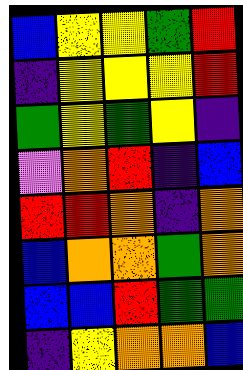[["blue", "yellow", "yellow", "green", "red"], ["indigo", "yellow", "yellow", "yellow", "red"], ["green", "yellow", "green", "yellow", "indigo"], ["violet", "orange", "red", "indigo", "blue"], ["red", "red", "orange", "indigo", "orange"], ["blue", "orange", "orange", "green", "orange"], ["blue", "blue", "red", "green", "green"], ["indigo", "yellow", "orange", "orange", "blue"]]